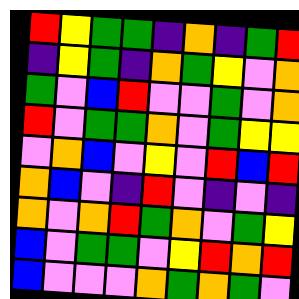[["red", "yellow", "green", "green", "indigo", "orange", "indigo", "green", "red"], ["indigo", "yellow", "green", "indigo", "orange", "green", "yellow", "violet", "orange"], ["green", "violet", "blue", "red", "violet", "violet", "green", "violet", "orange"], ["red", "violet", "green", "green", "orange", "violet", "green", "yellow", "yellow"], ["violet", "orange", "blue", "violet", "yellow", "violet", "red", "blue", "red"], ["orange", "blue", "violet", "indigo", "red", "violet", "indigo", "violet", "indigo"], ["orange", "violet", "orange", "red", "green", "orange", "violet", "green", "yellow"], ["blue", "violet", "green", "green", "violet", "yellow", "red", "orange", "red"], ["blue", "violet", "violet", "violet", "orange", "green", "orange", "green", "violet"]]